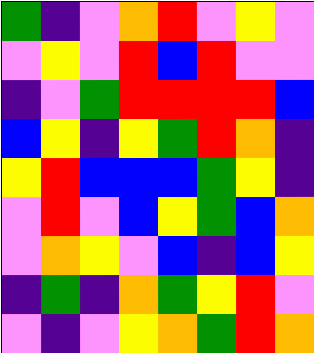[["green", "indigo", "violet", "orange", "red", "violet", "yellow", "violet"], ["violet", "yellow", "violet", "red", "blue", "red", "violet", "violet"], ["indigo", "violet", "green", "red", "red", "red", "red", "blue"], ["blue", "yellow", "indigo", "yellow", "green", "red", "orange", "indigo"], ["yellow", "red", "blue", "blue", "blue", "green", "yellow", "indigo"], ["violet", "red", "violet", "blue", "yellow", "green", "blue", "orange"], ["violet", "orange", "yellow", "violet", "blue", "indigo", "blue", "yellow"], ["indigo", "green", "indigo", "orange", "green", "yellow", "red", "violet"], ["violet", "indigo", "violet", "yellow", "orange", "green", "red", "orange"]]